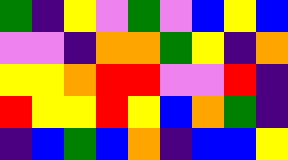[["green", "indigo", "yellow", "violet", "green", "violet", "blue", "yellow", "blue"], ["violet", "violet", "indigo", "orange", "orange", "green", "yellow", "indigo", "orange"], ["yellow", "yellow", "orange", "red", "red", "violet", "violet", "red", "indigo"], ["red", "yellow", "yellow", "red", "yellow", "blue", "orange", "green", "indigo"], ["indigo", "blue", "green", "blue", "orange", "indigo", "blue", "blue", "yellow"]]